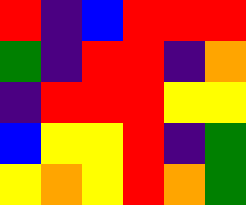[["red", "indigo", "blue", "red", "red", "red"], ["green", "indigo", "red", "red", "indigo", "orange"], ["indigo", "red", "red", "red", "yellow", "yellow"], ["blue", "yellow", "yellow", "red", "indigo", "green"], ["yellow", "orange", "yellow", "red", "orange", "green"]]